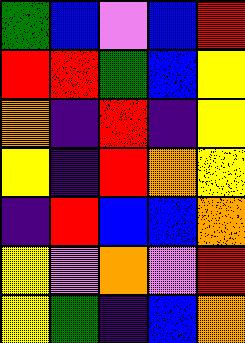[["green", "blue", "violet", "blue", "red"], ["red", "red", "green", "blue", "yellow"], ["orange", "indigo", "red", "indigo", "yellow"], ["yellow", "indigo", "red", "orange", "yellow"], ["indigo", "red", "blue", "blue", "orange"], ["yellow", "violet", "orange", "violet", "red"], ["yellow", "green", "indigo", "blue", "orange"]]